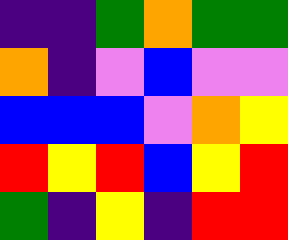[["indigo", "indigo", "green", "orange", "green", "green"], ["orange", "indigo", "violet", "blue", "violet", "violet"], ["blue", "blue", "blue", "violet", "orange", "yellow"], ["red", "yellow", "red", "blue", "yellow", "red"], ["green", "indigo", "yellow", "indigo", "red", "red"]]